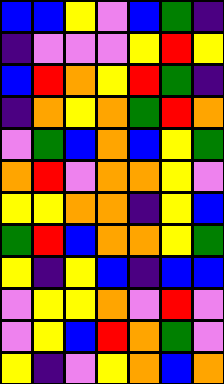[["blue", "blue", "yellow", "violet", "blue", "green", "indigo"], ["indigo", "violet", "violet", "violet", "yellow", "red", "yellow"], ["blue", "red", "orange", "yellow", "red", "green", "indigo"], ["indigo", "orange", "yellow", "orange", "green", "red", "orange"], ["violet", "green", "blue", "orange", "blue", "yellow", "green"], ["orange", "red", "violet", "orange", "orange", "yellow", "violet"], ["yellow", "yellow", "orange", "orange", "indigo", "yellow", "blue"], ["green", "red", "blue", "orange", "orange", "yellow", "green"], ["yellow", "indigo", "yellow", "blue", "indigo", "blue", "blue"], ["violet", "yellow", "yellow", "orange", "violet", "red", "violet"], ["violet", "yellow", "blue", "red", "orange", "green", "violet"], ["yellow", "indigo", "violet", "yellow", "orange", "blue", "orange"]]